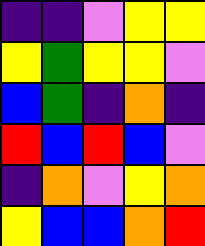[["indigo", "indigo", "violet", "yellow", "yellow"], ["yellow", "green", "yellow", "yellow", "violet"], ["blue", "green", "indigo", "orange", "indigo"], ["red", "blue", "red", "blue", "violet"], ["indigo", "orange", "violet", "yellow", "orange"], ["yellow", "blue", "blue", "orange", "red"]]